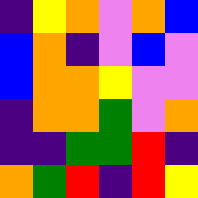[["indigo", "yellow", "orange", "violet", "orange", "blue"], ["blue", "orange", "indigo", "violet", "blue", "violet"], ["blue", "orange", "orange", "yellow", "violet", "violet"], ["indigo", "orange", "orange", "green", "violet", "orange"], ["indigo", "indigo", "green", "green", "red", "indigo"], ["orange", "green", "red", "indigo", "red", "yellow"]]